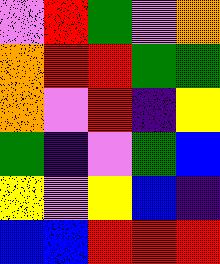[["violet", "red", "green", "violet", "orange"], ["orange", "red", "red", "green", "green"], ["orange", "violet", "red", "indigo", "yellow"], ["green", "indigo", "violet", "green", "blue"], ["yellow", "violet", "yellow", "blue", "indigo"], ["blue", "blue", "red", "red", "red"]]